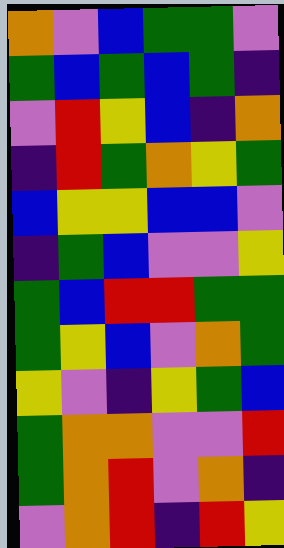[["orange", "violet", "blue", "green", "green", "violet"], ["green", "blue", "green", "blue", "green", "indigo"], ["violet", "red", "yellow", "blue", "indigo", "orange"], ["indigo", "red", "green", "orange", "yellow", "green"], ["blue", "yellow", "yellow", "blue", "blue", "violet"], ["indigo", "green", "blue", "violet", "violet", "yellow"], ["green", "blue", "red", "red", "green", "green"], ["green", "yellow", "blue", "violet", "orange", "green"], ["yellow", "violet", "indigo", "yellow", "green", "blue"], ["green", "orange", "orange", "violet", "violet", "red"], ["green", "orange", "red", "violet", "orange", "indigo"], ["violet", "orange", "red", "indigo", "red", "yellow"]]